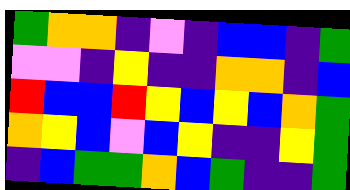[["green", "orange", "orange", "indigo", "violet", "indigo", "blue", "blue", "indigo", "green"], ["violet", "violet", "indigo", "yellow", "indigo", "indigo", "orange", "orange", "indigo", "blue"], ["red", "blue", "blue", "red", "yellow", "blue", "yellow", "blue", "orange", "green"], ["orange", "yellow", "blue", "violet", "blue", "yellow", "indigo", "indigo", "yellow", "green"], ["indigo", "blue", "green", "green", "orange", "blue", "green", "indigo", "indigo", "green"]]